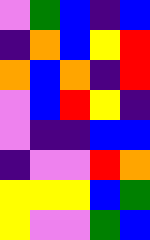[["violet", "green", "blue", "indigo", "blue"], ["indigo", "orange", "blue", "yellow", "red"], ["orange", "blue", "orange", "indigo", "red"], ["violet", "blue", "red", "yellow", "indigo"], ["violet", "indigo", "indigo", "blue", "blue"], ["indigo", "violet", "violet", "red", "orange"], ["yellow", "yellow", "yellow", "blue", "green"], ["yellow", "violet", "violet", "green", "blue"]]